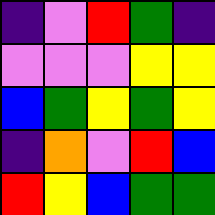[["indigo", "violet", "red", "green", "indigo"], ["violet", "violet", "violet", "yellow", "yellow"], ["blue", "green", "yellow", "green", "yellow"], ["indigo", "orange", "violet", "red", "blue"], ["red", "yellow", "blue", "green", "green"]]